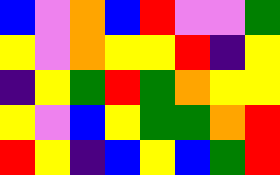[["blue", "violet", "orange", "blue", "red", "violet", "violet", "green"], ["yellow", "violet", "orange", "yellow", "yellow", "red", "indigo", "yellow"], ["indigo", "yellow", "green", "red", "green", "orange", "yellow", "yellow"], ["yellow", "violet", "blue", "yellow", "green", "green", "orange", "red"], ["red", "yellow", "indigo", "blue", "yellow", "blue", "green", "red"]]